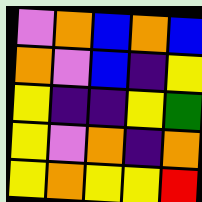[["violet", "orange", "blue", "orange", "blue"], ["orange", "violet", "blue", "indigo", "yellow"], ["yellow", "indigo", "indigo", "yellow", "green"], ["yellow", "violet", "orange", "indigo", "orange"], ["yellow", "orange", "yellow", "yellow", "red"]]